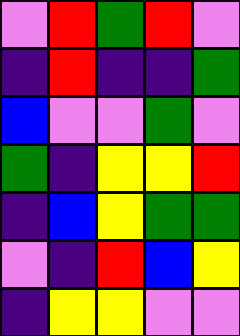[["violet", "red", "green", "red", "violet"], ["indigo", "red", "indigo", "indigo", "green"], ["blue", "violet", "violet", "green", "violet"], ["green", "indigo", "yellow", "yellow", "red"], ["indigo", "blue", "yellow", "green", "green"], ["violet", "indigo", "red", "blue", "yellow"], ["indigo", "yellow", "yellow", "violet", "violet"]]